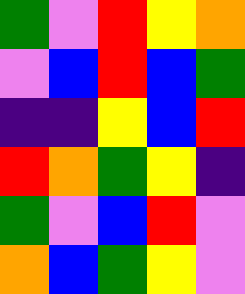[["green", "violet", "red", "yellow", "orange"], ["violet", "blue", "red", "blue", "green"], ["indigo", "indigo", "yellow", "blue", "red"], ["red", "orange", "green", "yellow", "indigo"], ["green", "violet", "blue", "red", "violet"], ["orange", "blue", "green", "yellow", "violet"]]